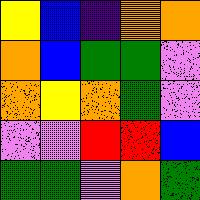[["yellow", "blue", "indigo", "orange", "orange"], ["orange", "blue", "green", "green", "violet"], ["orange", "yellow", "orange", "green", "violet"], ["violet", "violet", "red", "red", "blue"], ["green", "green", "violet", "orange", "green"]]